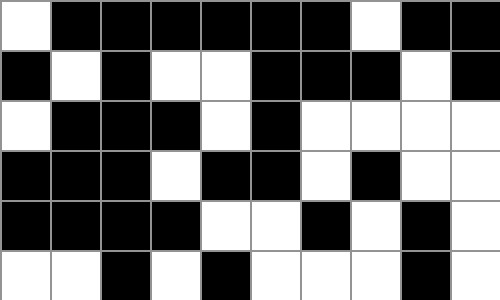[["white", "black", "black", "black", "black", "black", "black", "white", "black", "black"], ["black", "white", "black", "white", "white", "black", "black", "black", "white", "black"], ["white", "black", "black", "black", "white", "black", "white", "white", "white", "white"], ["black", "black", "black", "white", "black", "black", "white", "black", "white", "white"], ["black", "black", "black", "black", "white", "white", "black", "white", "black", "white"], ["white", "white", "black", "white", "black", "white", "white", "white", "black", "white"]]